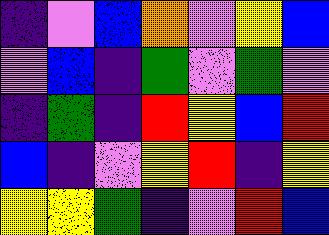[["indigo", "violet", "blue", "orange", "violet", "yellow", "blue"], ["violet", "blue", "indigo", "green", "violet", "green", "violet"], ["indigo", "green", "indigo", "red", "yellow", "blue", "red"], ["blue", "indigo", "violet", "yellow", "red", "indigo", "yellow"], ["yellow", "yellow", "green", "indigo", "violet", "red", "blue"]]